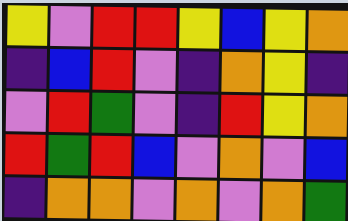[["yellow", "violet", "red", "red", "yellow", "blue", "yellow", "orange"], ["indigo", "blue", "red", "violet", "indigo", "orange", "yellow", "indigo"], ["violet", "red", "green", "violet", "indigo", "red", "yellow", "orange"], ["red", "green", "red", "blue", "violet", "orange", "violet", "blue"], ["indigo", "orange", "orange", "violet", "orange", "violet", "orange", "green"]]